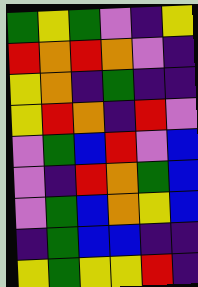[["green", "yellow", "green", "violet", "indigo", "yellow"], ["red", "orange", "red", "orange", "violet", "indigo"], ["yellow", "orange", "indigo", "green", "indigo", "indigo"], ["yellow", "red", "orange", "indigo", "red", "violet"], ["violet", "green", "blue", "red", "violet", "blue"], ["violet", "indigo", "red", "orange", "green", "blue"], ["violet", "green", "blue", "orange", "yellow", "blue"], ["indigo", "green", "blue", "blue", "indigo", "indigo"], ["yellow", "green", "yellow", "yellow", "red", "indigo"]]